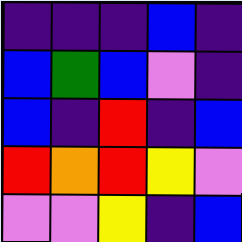[["indigo", "indigo", "indigo", "blue", "indigo"], ["blue", "green", "blue", "violet", "indigo"], ["blue", "indigo", "red", "indigo", "blue"], ["red", "orange", "red", "yellow", "violet"], ["violet", "violet", "yellow", "indigo", "blue"]]